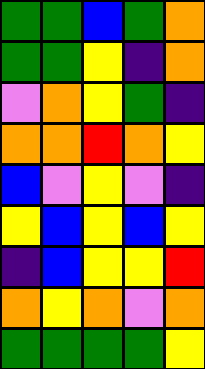[["green", "green", "blue", "green", "orange"], ["green", "green", "yellow", "indigo", "orange"], ["violet", "orange", "yellow", "green", "indigo"], ["orange", "orange", "red", "orange", "yellow"], ["blue", "violet", "yellow", "violet", "indigo"], ["yellow", "blue", "yellow", "blue", "yellow"], ["indigo", "blue", "yellow", "yellow", "red"], ["orange", "yellow", "orange", "violet", "orange"], ["green", "green", "green", "green", "yellow"]]